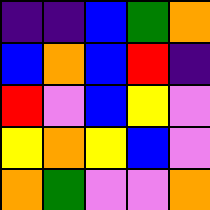[["indigo", "indigo", "blue", "green", "orange"], ["blue", "orange", "blue", "red", "indigo"], ["red", "violet", "blue", "yellow", "violet"], ["yellow", "orange", "yellow", "blue", "violet"], ["orange", "green", "violet", "violet", "orange"]]